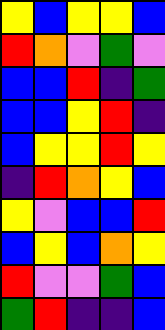[["yellow", "blue", "yellow", "yellow", "blue"], ["red", "orange", "violet", "green", "violet"], ["blue", "blue", "red", "indigo", "green"], ["blue", "blue", "yellow", "red", "indigo"], ["blue", "yellow", "yellow", "red", "yellow"], ["indigo", "red", "orange", "yellow", "blue"], ["yellow", "violet", "blue", "blue", "red"], ["blue", "yellow", "blue", "orange", "yellow"], ["red", "violet", "violet", "green", "blue"], ["green", "red", "indigo", "indigo", "blue"]]